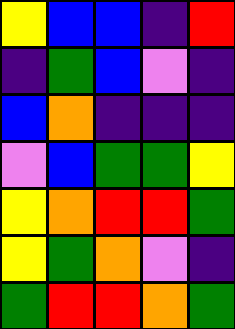[["yellow", "blue", "blue", "indigo", "red"], ["indigo", "green", "blue", "violet", "indigo"], ["blue", "orange", "indigo", "indigo", "indigo"], ["violet", "blue", "green", "green", "yellow"], ["yellow", "orange", "red", "red", "green"], ["yellow", "green", "orange", "violet", "indigo"], ["green", "red", "red", "orange", "green"]]